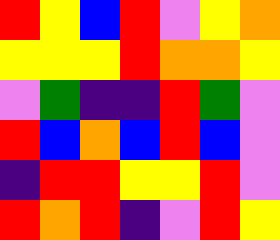[["red", "yellow", "blue", "red", "violet", "yellow", "orange"], ["yellow", "yellow", "yellow", "red", "orange", "orange", "yellow"], ["violet", "green", "indigo", "indigo", "red", "green", "violet"], ["red", "blue", "orange", "blue", "red", "blue", "violet"], ["indigo", "red", "red", "yellow", "yellow", "red", "violet"], ["red", "orange", "red", "indigo", "violet", "red", "yellow"]]